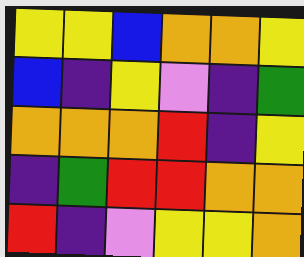[["yellow", "yellow", "blue", "orange", "orange", "yellow"], ["blue", "indigo", "yellow", "violet", "indigo", "green"], ["orange", "orange", "orange", "red", "indigo", "yellow"], ["indigo", "green", "red", "red", "orange", "orange"], ["red", "indigo", "violet", "yellow", "yellow", "orange"]]